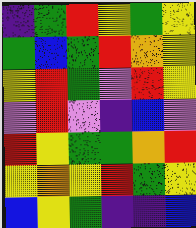[["indigo", "green", "red", "yellow", "green", "yellow"], ["green", "blue", "green", "red", "orange", "yellow"], ["yellow", "red", "green", "violet", "red", "yellow"], ["violet", "red", "violet", "indigo", "blue", "violet"], ["red", "yellow", "green", "green", "orange", "red"], ["yellow", "orange", "yellow", "red", "green", "yellow"], ["blue", "yellow", "green", "indigo", "indigo", "blue"]]